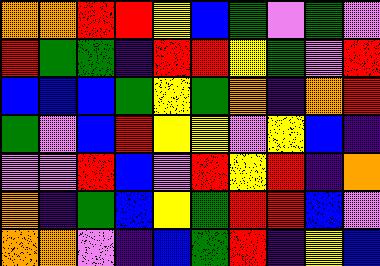[["orange", "orange", "red", "red", "yellow", "blue", "green", "violet", "green", "violet"], ["red", "green", "green", "indigo", "red", "red", "yellow", "green", "violet", "red"], ["blue", "blue", "blue", "green", "yellow", "green", "orange", "indigo", "orange", "red"], ["green", "violet", "blue", "red", "yellow", "yellow", "violet", "yellow", "blue", "indigo"], ["violet", "violet", "red", "blue", "violet", "red", "yellow", "red", "indigo", "orange"], ["orange", "indigo", "green", "blue", "yellow", "green", "red", "red", "blue", "violet"], ["orange", "orange", "violet", "indigo", "blue", "green", "red", "indigo", "yellow", "blue"]]